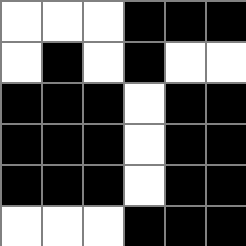[["white", "white", "white", "black", "black", "black"], ["white", "black", "white", "black", "white", "white"], ["black", "black", "black", "white", "black", "black"], ["black", "black", "black", "white", "black", "black"], ["black", "black", "black", "white", "black", "black"], ["white", "white", "white", "black", "black", "black"]]